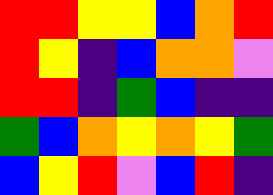[["red", "red", "yellow", "yellow", "blue", "orange", "red"], ["red", "yellow", "indigo", "blue", "orange", "orange", "violet"], ["red", "red", "indigo", "green", "blue", "indigo", "indigo"], ["green", "blue", "orange", "yellow", "orange", "yellow", "green"], ["blue", "yellow", "red", "violet", "blue", "red", "indigo"]]